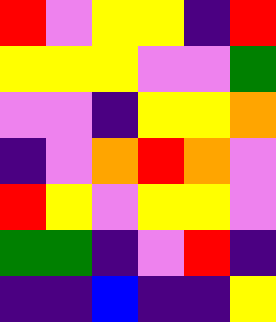[["red", "violet", "yellow", "yellow", "indigo", "red"], ["yellow", "yellow", "yellow", "violet", "violet", "green"], ["violet", "violet", "indigo", "yellow", "yellow", "orange"], ["indigo", "violet", "orange", "red", "orange", "violet"], ["red", "yellow", "violet", "yellow", "yellow", "violet"], ["green", "green", "indigo", "violet", "red", "indigo"], ["indigo", "indigo", "blue", "indigo", "indigo", "yellow"]]